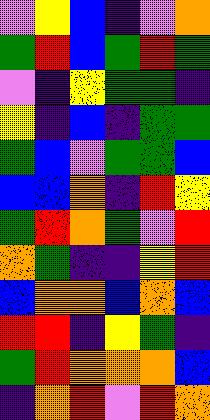[["violet", "yellow", "blue", "indigo", "violet", "orange"], ["green", "red", "blue", "green", "red", "green"], ["violet", "indigo", "yellow", "green", "green", "indigo"], ["yellow", "indigo", "blue", "indigo", "green", "green"], ["green", "blue", "violet", "green", "green", "blue"], ["blue", "blue", "orange", "indigo", "red", "yellow"], ["green", "red", "orange", "green", "violet", "red"], ["orange", "green", "indigo", "indigo", "yellow", "red"], ["blue", "orange", "orange", "blue", "orange", "blue"], ["red", "red", "indigo", "yellow", "green", "indigo"], ["green", "red", "orange", "orange", "orange", "blue"], ["indigo", "orange", "red", "violet", "red", "orange"]]